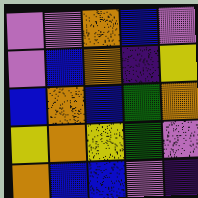[["violet", "violet", "orange", "blue", "violet"], ["violet", "blue", "orange", "indigo", "yellow"], ["blue", "orange", "blue", "green", "orange"], ["yellow", "orange", "yellow", "green", "violet"], ["orange", "blue", "blue", "violet", "indigo"]]